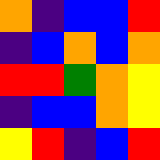[["orange", "indigo", "blue", "blue", "red"], ["indigo", "blue", "orange", "blue", "orange"], ["red", "red", "green", "orange", "yellow"], ["indigo", "blue", "blue", "orange", "yellow"], ["yellow", "red", "indigo", "blue", "red"]]